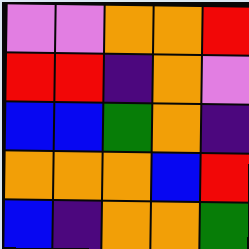[["violet", "violet", "orange", "orange", "red"], ["red", "red", "indigo", "orange", "violet"], ["blue", "blue", "green", "orange", "indigo"], ["orange", "orange", "orange", "blue", "red"], ["blue", "indigo", "orange", "orange", "green"]]